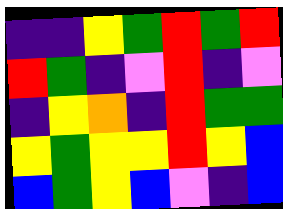[["indigo", "indigo", "yellow", "green", "red", "green", "red"], ["red", "green", "indigo", "violet", "red", "indigo", "violet"], ["indigo", "yellow", "orange", "indigo", "red", "green", "green"], ["yellow", "green", "yellow", "yellow", "red", "yellow", "blue"], ["blue", "green", "yellow", "blue", "violet", "indigo", "blue"]]